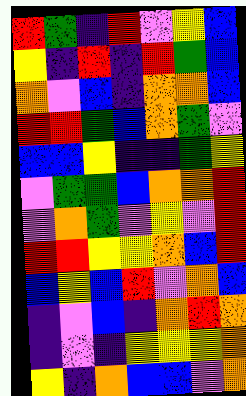[["red", "green", "indigo", "red", "violet", "yellow", "blue"], ["yellow", "indigo", "red", "indigo", "red", "green", "blue"], ["orange", "violet", "blue", "indigo", "orange", "orange", "blue"], ["red", "red", "green", "blue", "orange", "green", "violet"], ["blue", "blue", "yellow", "indigo", "indigo", "green", "yellow"], ["violet", "green", "green", "blue", "orange", "orange", "red"], ["violet", "orange", "green", "violet", "yellow", "violet", "red"], ["red", "red", "yellow", "yellow", "orange", "blue", "red"], ["blue", "yellow", "blue", "red", "violet", "orange", "blue"], ["indigo", "violet", "blue", "indigo", "orange", "red", "orange"], ["indigo", "violet", "indigo", "yellow", "yellow", "yellow", "orange"], ["yellow", "indigo", "orange", "blue", "blue", "violet", "orange"]]